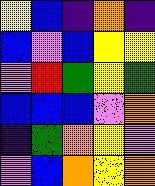[["yellow", "blue", "indigo", "orange", "indigo"], ["blue", "violet", "blue", "yellow", "yellow"], ["violet", "red", "green", "yellow", "green"], ["blue", "blue", "blue", "violet", "orange"], ["indigo", "green", "orange", "yellow", "violet"], ["violet", "blue", "orange", "yellow", "orange"]]